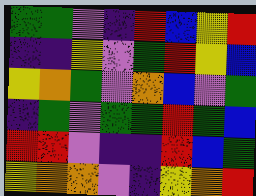[["green", "green", "violet", "indigo", "red", "blue", "yellow", "red"], ["indigo", "indigo", "yellow", "violet", "green", "red", "yellow", "blue"], ["yellow", "orange", "green", "violet", "orange", "blue", "violet", "green"], ["indigo", "green", "violet", "green", "green", "red", "green", "blue"], ["red", "red", "violet", "indigo", "indigo", "red", "blue", "green"], ["yellow", "orange", "orange", "violet", "indigo", "yellow", "orange", "red"]]